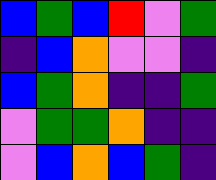[["blue", "green", "blue", "red", "violet", "green"], ["indigo", "blue", "orange", "violet", "violet", "indigo"], ["blue", "green", "orange", "indigo", "indigo", "green"], ["violet", "green", "green", "orange", "indigo", "indigo"], ["violet", "blue", "orange", "blue", "green", "indigo"]]